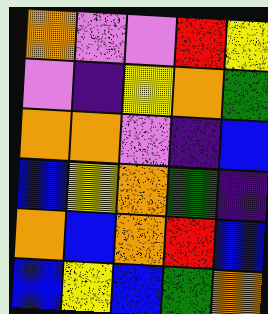[["orange", "violet", "violet", "red", "yellow"], ["violet", "indigo", "yellow", "orange", "green"], ["orange", "orange", "violet", "indigo", "blue"], ["blue", "yellow", "orange", "green", "indigo"], ["orange", "blue", "orange", "red", "blue"], ["blue", "yellow", "blue", "green", "orange"]]